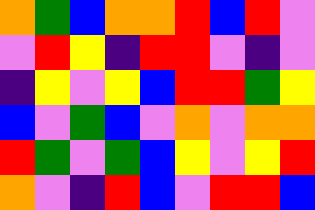[["orange", "green", "blue", "orange", "orange", "red", "blue", "red", "violet"], ["violet", "red", "yellow", "indigo", "red", "red", "violet", "indigo", "violet"], ["indigo", "yellow", "violet", "yellow", "blue", "red", "red", "green", "yellow"], ["blue", "violet", "green", "blue", "violet", "orange", "violet", "orange", "orange"], ["red", "green", "violet", "green", "blue", "yellow", "violet", "yellow", "red"], ["orange", "violet", "indigo", "red", "blue", "violet", "red", "red", "blue"]]